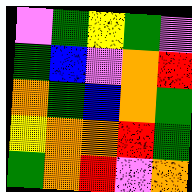[["violet", "green", "yellow", "green", "violet"], ["green", "blue", "violet", "orange", "red"], ["orange", "green", "blue", "orange", "green"], ["yellow", "orange", "orange", "red", "green"], ["green", "orange", "red", "violet", "orange"]]